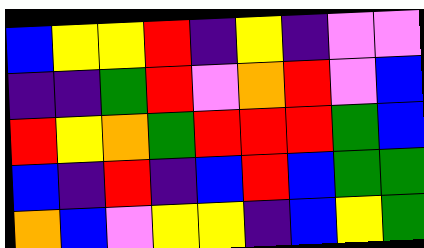[["blue", "yellow", "yellow", "red", "indigo", "yellow", "indigo", "violet", "violet"], ["indigo", "indigo", "green", "red", "violet", "orange", "red", "violet", "blue"], ["red", "yellow", "orange", "green", "red", "red", "red", "green", "blue"], ["blue", "indigo", "red", "indigo", "blue", "red", "blue", "green", "green"], ["orange", "blue", "violet", "yellow", "yellow", "indigo", "blue", "yellow", "green"]]